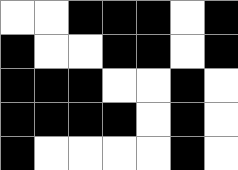[["white", "white", "black", "black", "black", "white", "black"], ["black", "white", "white", "black", "black", "white", "black"], ["black", "black", "black", "white", "white", "black", "white"], ["black", "black", "black", "black", "white", "black", "white"], ["black", "white", "white", "white", "white", "black", "white"]]